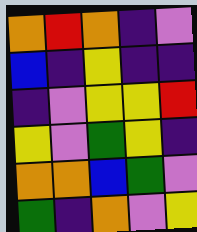[["orange", "red", "orange", "indigo", "violet"], ["blue", "indigo", "yellow", "indigo", "indigo"], ["indigo", "violet", "yellow", "yellow", "red"], ["yellow", "violet", "green", "yellow", "indigo"], ["orange", "orange", "blue", "green", "violet"], ["green", "indigo", "orange", "violet", "yellow"]]